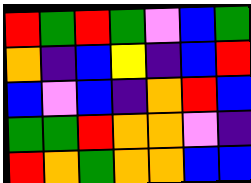[["red", "green", "red", "green", "violet", "blue", "green"], ["orange", "indigo", "blue", "yellow", "indigo", "blue", "red"], ["blue", "violet", "blue", "indigo", "orange", "red", "blue"], ["green", "green", "red", "orange", "orange", "violet", "indigo"], ["red", "orange", "green", "orange", "orange", "blue", "blue"]]